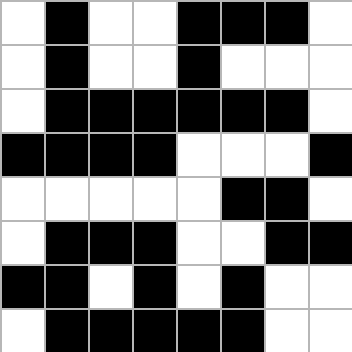[["white", "black", "white", "white", "black", "black", "black", "white"], ["white", "black", "white", "white", "black", "white", "white", "white"], ["white", "black", "black", "black", "black", "black", "black", "white"], ["black", "black", "black", "black", "white", "white", "white", "black"], ["white", "white", "white", "white", "white", "black", "black", "white"], ["white", "black", "black", "black", "white", "white", "black", "black"], ["black", "black", "white", "black", "white", "black", "white", "white"], ["white", "black", "black", "black", "black", "black", "white", "white"]]